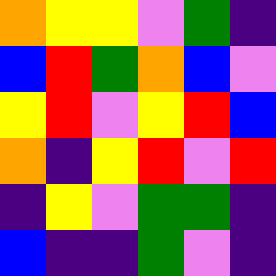[["orange", "yellow", "yellow", "violet", "green", "indigo"], ["blue", "red", "green", "orange", "blue", "violet"], ["yellow", "red", "violet", "yellow", "red", "blue"], ["orange", "indigo", "yellow", "red", "violet", "red"], ["indigo", "yellow", "violet", "green", "green", "indigo"], ["blue", "indigo", "indigo", "green", "violet", "indigo"]]